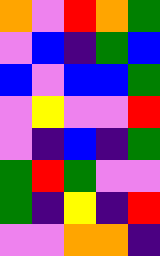[["orange", "violet", "red", "orange", "green"], ["violet", "blue", "indigo", "green", "blue"], ["blue", "violet", "blue", "blue", "green"], ["violet", "yellow", "violet", "violet", "red"], ["violet", "indigo", "blue", "indigo", "green"], ["green", "red", "green", "violet", "violet"], ["green", "indigo", "yellow", "indigo", "red"], ["violet", "violet", "orange", "orange", "indigo"]]